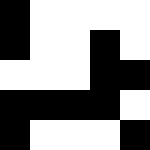[["black", "white", "white", "white", "white"], ["black", "white", "white", "black", "white"], ["white", "white", "white", "black", "black"], ["black", "black", "black", "black", "white"], ["black", "white", "white", "white", "black"]]